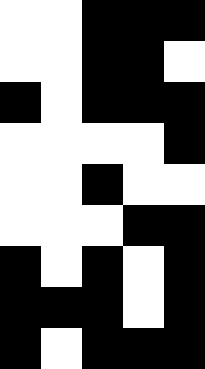[["white", "white", "black", "black", "black"], ["white", "white", "black", "black", "white"], ["black", "white", "black", "black", "black"], ["white", "white", "white", "white", "black"], ["white", "white", "black", "white", "white"], ["white", "white", "white", "black", "black"], ["black", "white", "black", "white", "black"], ["black", "black", "black", "white", "black"], ["black", "white", "black", "black", "black"]]